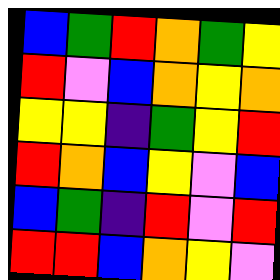[["blue", "green", "red", "orange", "green", "yellow"], ["red", "violet", "blue", "orange", "yellow", "orange"], ["yellow", "yellow", "indigo", "green", "yellow", "red"], ["red", "orange", "blue", "yellow", "violet", "blue"], ["blue", "green", "indigo", "red", "violet", "red"], ["red", "red", "blue", "orange", "yellow", "violet"]]